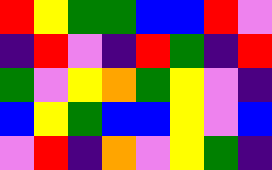[["red", "yellow", "green", "green", "blue", "blue", "red", "violet"], ["indigo", "red", "violet", "indigo", "red", "green", "indigo", "red"], ["green", "violet", "yellow", "orange", "green", "yellow", "violet", "indigo"], ["blue", "yellow", "green", "blue", "blue", "yellow", "violet", "blue"], ["violet", "red", "indigo", "orange", "violet", "yellow", "green", "indigo"]]